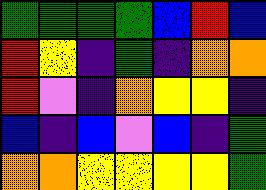[["green", "green", "green", "green", "blue", "red", "blue"], ["red", "yellow", "indigo", "green", "indigo", "orange", "orange"], ["red", "violet", "indigo", "orange", "yellow", "yellow", "indigo"], ["blue", "indigo", "blue", "violet", "blue", "indigo", "green"], ["orange", "orange", "yellow", "yellow", "yellow", "yellow", "green"]]